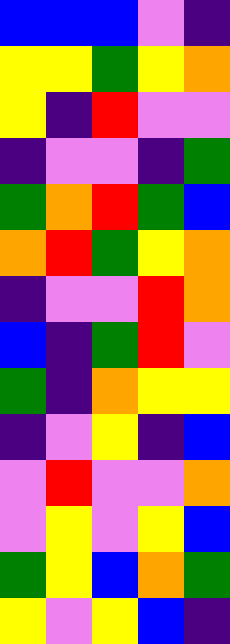[["blue", "blue", "blue", "violet", "indigo"], ["yellow", "yellow", "green", "yellow", "orange"], ["yellow", "indigo", "red", "violet", "violet"], ["indigo", "violet", "violet", "indigo", "green"], ["green", "orange", "red", "green", "blue"], ["orange", "red", "green", "yellow", "orange"], ["indigo", "violet", "violet", "red", "orange"], ["blue", "indigo", "green", "red", "violet"], ["green", "indigo", "orange", "yellow", "yellow"], ["indigo", "violet", "yellow", "indigo", "blue"], ["violet", "red", "violet", "violet", "orange"], ["violet", "yellow", "violet", "yellow", "blue"], ["green", "yellow", "blue", "orange", "green"], ["yellow", "violet", "yellow", "blue", "indigo"]]